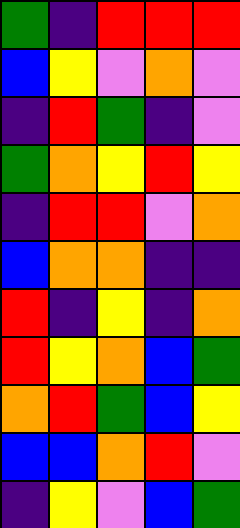[["green", "indigo", "red", "red", "red"], ["blue", "yellow", "violet", "orange", "violet"], ["indigo", "red", "green", "indigo", "violet"], ["green", "orange", "yellow", "red", "yellow"], ["indigo", "red", "red", "violet", "orange"], ["blue", "orange", "orange", "indigo", "indigo"], ["red", "indigo", "yellow", "indigo", "orange"], ["red", "yellow", "orange", "blue", "green"], ["orange", "red", "green", "blue", "yellow"], ["blue", "blue", "orange", "red", "violet"], ["indigo", "yellow", "violet", "blue", "green"]]